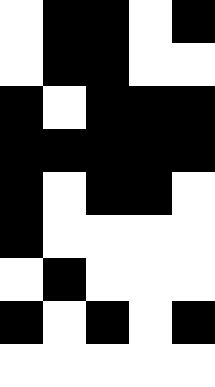[["white", "black", "black", "white", "black"], ["white", "black", "black", "white", "white"], ["black", "white", "black", "black", "black"], ["black", "black", "black", "black", "black"], ["black", "white", "black", "black", "white"], ["black", "white", "white", "white", "white"], ["white", "black", "white", "white", "white"], ["black", "white", "black", "white", "black"], ["white", "white", "white", "white", "white"]]